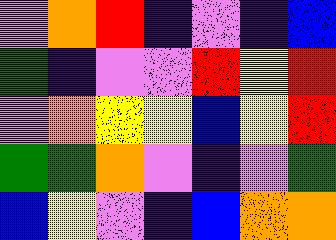[["violet", "orange", "red", "indigo", "violet", "indigo", "blue"], ["green", "indigo", "violet", "violet", "red", "yellow", "red"], ["violet", "orange", "yellow", "yellow", "blue", "yellow", "red"], ["green", "green", "orange", "violet", "indigo", "violet", "green"], ["blue", "yellow", "violet", "indigo", "blue", "orange", "orange"]]